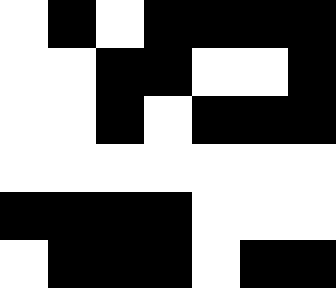[["white", "black", "white", "black", "black", "black", "black"], ["white", "white", "black", "black", "white", "white", "black"], ["white", "white", "black", "white", "black", "black", "black"], ["white", "white", "white", "white", "white", "white", "white"], ["black", "black", "black", "black", "white", "white", "white"], ["white", "black", "black", "black", "white", "black", "black"]]